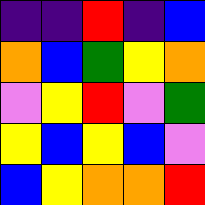[["indigo", "indigo", "red", "indigo", "blue"], ["orange", "blue", "green", "yellow", "orange"], ["violet", "yellow", "red", "violet", "green"], ["yellow", "blue", "yellow", "blue", "violet"], ["blue", "yellow", "orange", "orange", "red"]]